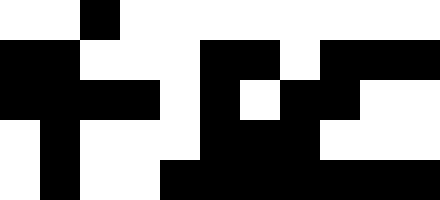[["white", "white", "black", "white", "white", "white", "white", "white", "white", "white", "white"], ["black", "black", "white", "white", "white", "black", "black", "white", "black", "black", "black"], ["black", "black", "black", "black", "white", "black", "white", "black", "black", "white", "white"], ["white", "black", "white", "white", "white", "black", "black", "black", "white", "white", "white"], ["white", "black", "white", "white", "black", "black", "black", "black", "black", "black", "black"]]